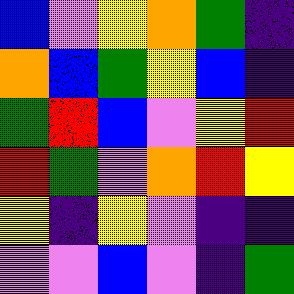[["blue", "violet", "yellow", "orange", "green", "indigo"], ["orange", "blue", "green", "yellow", "blue", "indigo"], ["green", "red", "blue", "violet", "yellow", "red"], ["red", "green", "violet", "orange", "red", "yellow"], ["yellow", "indigo", "yellow", "violet", "indigo", "indigo"], ["violet", "violet", "blue", "violet", "indigo", "green"]]